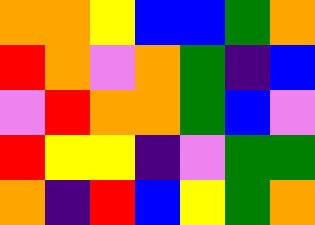[["orange", "orange", "yellow", "blue", "blue", "green", "orange"], ["red", "orange", "violet", "orange", "green", "indigo", "blue"], ["violet", "red", "orange", "orange", "green", "blue", "violet"], ["red", "yellow", "yellow", "indigo", "violet", "green", "green"], ["orange", "indigo", "red", "blue", "yellow", "green", "orange"]]